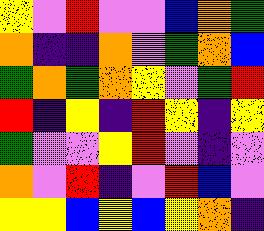[["yellow", "violet", "red", "violet", "violet", "blue", "orange", "green"], ["orange", "indigo", "indigo", "orange", "violet", "green", "orange", "blue"], ["green", "orange", "green", "orange", "yellow", "violet", "green", "red"], ["red", "indigo", "yellow", "indigo", "red", "yellow", "indigo", "yellow"], ["green", "violet", "violet", "yellow", "red", "violet", "indigo", "violet"], ["orange", "violet", "red", "indigo", "violet", "red", "blue", "violet"], ["yellow", "yellow", "blue", "yellow", "blue", "yellow", "orange", "indigo"]]